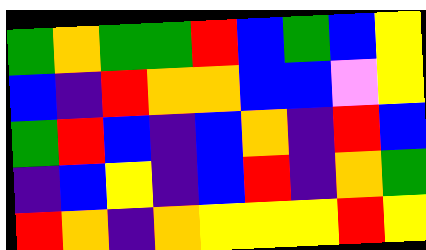[["green", "orange", "green", "green", "red", "blue", "green", "blue", "yellow"], ["blue", "indigo", "red", "orange", "orange", "blue", "blue", "violet", "yellow"], ["green", "red", "blue", "indigo", "blue", "orange", "indigo", "red", "blue"], ["indigo", "blue", "yellow", "indigo", "blue", "red", "indigo", "orange", "green"], ["red", "orange", "indigo", "orange", "yellow", "yellow", "yellow", "red", "yellow"]]